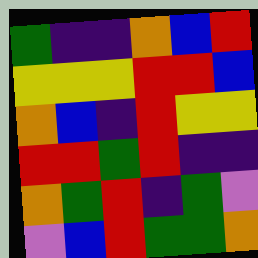[["green", "indigo", "indigo", "orange", "blue", "red"], ["yellow", "yellow", "yellow", "red", "red", "blue"], ["orange", "blue", "indigo", "red", "yellow", "yellow"], ["red", "red", "green", "red", "indigo", "indigo"], ["orange", "green", "red", "indigo", "green", "violet"], ["violet", "blue", "red", "green", "green", "orange"]]